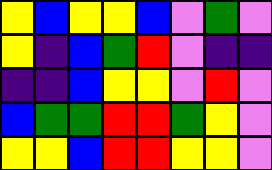[["yellow", "blue", "yellow", "yellow", "blue", "violet", "green", "violet"], ["yellow", "indigo", "blue", "green", "red", "violet", "indigo", "indigo"], ["indigo", "indigo", "blue", "yellow", "yellow", "violet", "red", "violet"], ["blue", "green", "green", "red", "red", "green", "yellow", "violet"], ["yellow", "yellow", "blue", "red", "red", "yellow", "yellow", "violet"]]